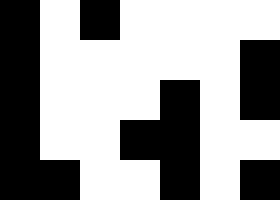[["black", "white", "black", "white", "white", "white", "white"], ["black", "white", "white", "white", "white", "white", "black"], ["black", "white", "white", "white", "black", "white", "black"], ["black", "white", "white", "black", "black", "white", "white"], ["black", "black", "white", "white", "black", "white", "black"]]